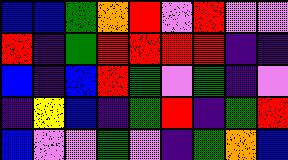[["blue", "blue", "green", "orange", "red", "violet", "red", "violet", "violet"], ["red", "indigo", "green", "red", "red", "red", "red", "indigo", "indigo"], ["blue", "indigo", "blue", "red", "green", "violet", "green", "indigo", "violet"], ["indigo", "yellow", "blue", "indigo", "green", "red", "indigo", "green", "red"], ["blue", "violet", "violet", "green", "violet", "indigo", "green", "orange", "blue"]]